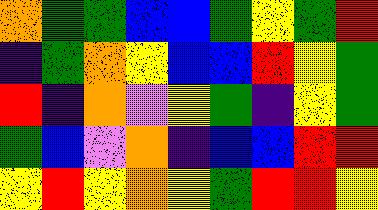[["orange", "green", "green", "blue", "blue", "green", "yellow", "green", "red"], ["indigo", "green", "orange", "yellow", "blue", "blue", "red", "yellow", "green"], ["red", "indigo", "orange", "violet", "yellow", "green", "indigo", "yellow", "green"], ["green", "blue", "violet", "orange", "indigo", "blue", "blue", "red", "red"], ["yellow", "red", "yellow", "orange", "yellow", "green", "red", "red", "yellow"]]